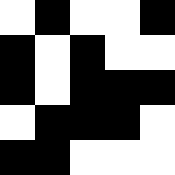[["white", "black", "white", "white", "black"], ["black", "white", "black", "white", "white"], ["black", "white", "black", "black", "black"], ["white", "black", "black", "black", "white"], ["black", "black", "white", "white", "white"]]